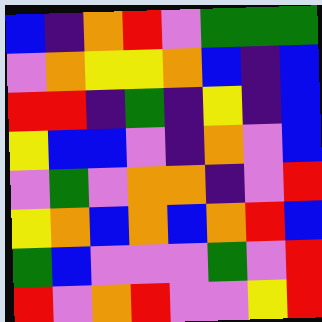[["blue", "indigo", "orange", "red", "violet", "green", "green", "green"], ["violet", "orange", "yellow", "yellow", "orange", "blue", "indigo", "blue"], ["red", "red", "indigo", "green", "indigo", "yellow", "indigo", "blue"], ["yellow", "blue", "blue", "violet", "indigo", "orange", "violet", "blue"], ["violet", "green", "violet", "orange", "orange", "indigo", "violet", "red"], ["yellow", "orange", "blue", "orange", "blue", "orange", "red", "blue"], ["green", "blue", "violet", "violet", "violet", "green", "violet", "red"], ["red", "violet", "orange", "red", "violet", "violet", "yellow", "red"]]